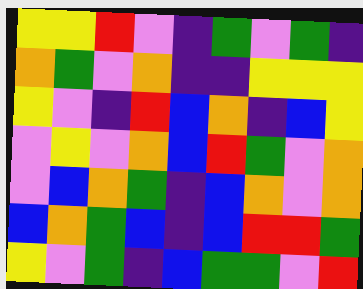[["yellow", "yellow", "red", "violet", "indigo", "green", "violet", "green", "indigo"], ["orange", "green", "violet", "orange", "indigo", "indigo", "yellow", "yellow", "yellow"], ["yellow", "violet", "indigo", "red", "blue", "orange", "indigo", "blue", "yellow"], ["violet", "yellow", "violet", "orange", "blue", "red", "green", "violet", "orange"], ["violet", "blue", "orange", "green", "indigo", "blue", "orange", "violet", "orange"], ["blue", "orange", "green", "blue", "indigo", "blue", "red", "red", "green"], ["yellow", "violet", "green", "indigo", "blue", "green", "green", "violet", "red"]]